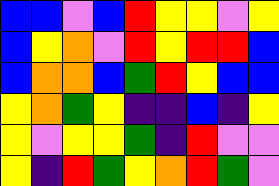[["blue", "blue", "violet", "blue", "red", "yellow", "yellow", "violet", "yellow"], ["blue", "yellow", "orange", "violet", "red", "yellow", "red", "red", "blue"], ["blue", "orange", "orange", "blue", "green", "red", "yellow", "blue", "blue"], ["yellow", "orange", "green", "yellow", "indigo", "indigo", "blue", "indigo", "yellow"], ["yellow", "violet", "yellow", "yellow", "green", "indigo", "red", "violet", "violet"], ["yellow", "indigo", "red", "green", "yellow", "orange", "red", "green", "violet"]]